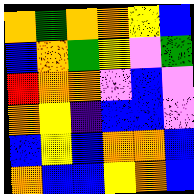[["orange", "green", "orange", "orange", "yellow", "blue"], ["blue", "orange", "green", "yellow", "violet", "green"], ["red", "orange", "orange", "violet", "blue", "violet"], ["orange", "yellow", "indigo", "blue", "blue", "violet"], ["blue", "yellow", "blue", "orange", "orange", "blue"], ["orange", "blue", "blue", "yellow", "orange", "blue"]]